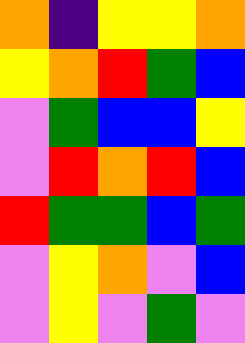[["orange", "indigo", "yellow", "yellow", "orange"], ["yellow", "orange", "red", "green", "blue"], ["violet", "green", "blue", "blue", "yellow"], ["violet", "red", "orange", "red", "blue"], ["red", "green", "green", "blue", "green"], ["violet", "yellow", "orange", "violet", "blue"], ["violet", "yellow", "violet", "green", "violet"]]